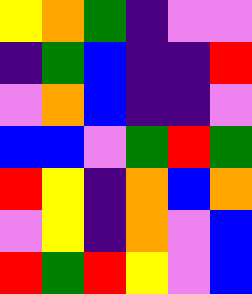[["yellow", "orange", "green", "indigo", "violet", "violet"], ["indigo", "green", "blue", "indigo", "indigo", "red"], ["violet", "orange", "blue", "indigo", "indigo", "violet"], ["blue", "blue", "violet", "green", "red", "green"], ["red", "yellow", "indigo", "orange", "blue", "orange"], ["violet", "yellow", "indigo", "orange", "violet", "blue"], ["red", "green", "red", "yellow", "violet", "blue"]]